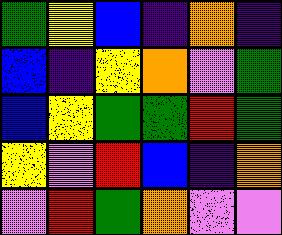[["green", "yellow", "blue", "indigo", "orange", "indigo"], ["blue", "indigo", "yellow", "orange", "violet", "green"], ["blue", "yellow", "green", "green", "red", "green"], ["yellow", "violet", "red", "blue", "indigo", "orange"], ["violet", "red", "green", "orange", "violet", "violet"]]